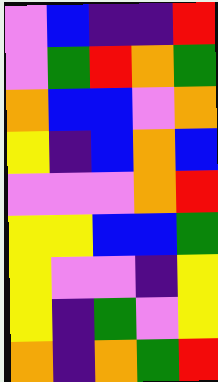[["violet", "blue", "indigo", "indigo", "red"], ["violet", "green", "red", "orange", "green"], ["orange", "blue", "blue", "violet", "orange"], ["yellow", "indigo", "blue", "orange", "blue"], ["violet", "violet", "violet", "orange", "red"], ["yellow", "yellow", "blue", "blue", "green"], ["yellow", "violet", "violet", "indigo", "yellow"], ["yellow", "indigo", "green", "violet", "yellow"], ["orange", "indigo", "orange", "green", "red"]]